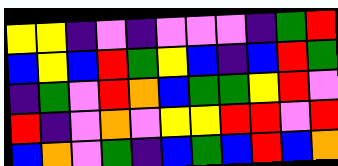[["yellow", "yellow", "indigo", "violet", "indigo", "violet", "violet", "violet", "indigo", "green", "red"], ["blue", "yellow", "blue", "red", "green", "yellow", "blue", "indigo", "blue", "red", "green"], ["indigo", "green", "violet", "red", "orange", "blue", "green", "green", "yellow", "red", "violet"], ["red", "indigo", "violet", "orange", "violet", "yellow", "yellow", "red", "red", "violet", "red"], ["blue", "orange", "violet", "green", "indigo", "blue", "green", "blue", "red", "blue", "orange"]]